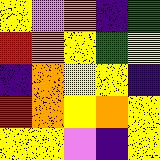[["yellow", "violet", "orange", "indigo", "green"], ["red", "orange", "yellow", "green", "yellow"], ["indigo", "orange", "yellow", "yellow", "indigo"], ["red", "orange", "yellow", "orange", "yellow"], ["yellow", "yellow", "violet", "indigo", "yellow"]]